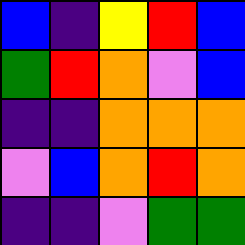[["blue", "indigo", "yellow", "red", "blue"], ["green", "red", "orange", "violet", "blue"], ["indigo", "indigo", "orange", "orange", "orange"], ["violet", "blue", "orange", "red", "orange"], ["indigo", "indigo", "violet", "green", "green"]]